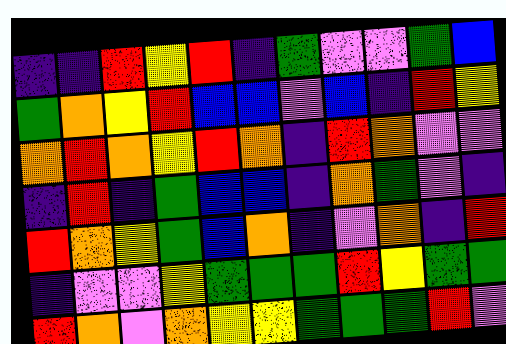[["indigo", "indigo", "red", "yellow", "red", "indigo", "green", "violet", "violet", "green", "blue"], ["green", "orange", "yellow", "red", "blue", "blue", "violet", "blue", "indigo", "red", "yellow"], ["orange", "red", "orange", "yellow", "red", "orange", "indigo", "red", "orange", "violet", "violet"], ["indigo", "red", "indigo", "green", "blue", "blue", "indigo", "orange", "green", "violet", "indigo"], ["red", "orange", "yellow", "green", "blue", "orange", "indigo", "violet", "orange", "indigo", "red"], ["indigo", "violet", "violet", "yellow", "green", "green", "green", "red", "yellow", "green", "green"], ["red", "orange", "violet", "orange", "yellow", "yellow", "green", "green", "green", "red", "violet"]]